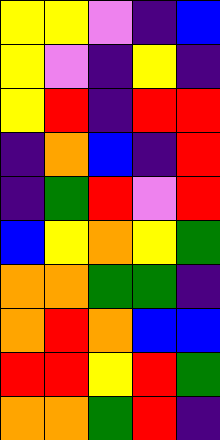[["yellow", "yellow", "violet", "indigo", "blue"], ["yellow", "violet", "indigo", "yellow", "indigo"], ["yellow", "red", "indigo", "red", "red"], ["indigo", "orange", "blue", "indigo", "red"], ["indigo", "green", "red", "violet", "red"], ["blue", "yellow", "orange", "yellow", "green"], ["orange", "orange", "green", "green", "indigo"], ["orange", "red", "orange", "blue", "blue"], ["red", "red", "yellow", "red", "green"], ["orange", "orange", "green", "red", "indigo"]]